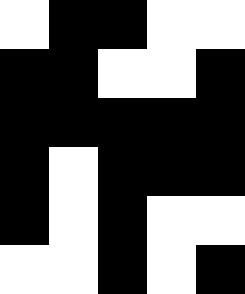[["white", "black", "black", "white", "white"], ["black", "black", "white", "white", "black"], ["black", "black", "black", "black", "black"], ["black", "white", "black", "black", "black"], ["black", "white", "black", "white", "white"], ["white", "white", "black", "white", "black"]]